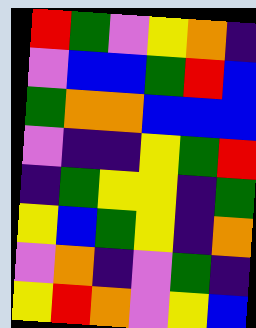[["red", "green", "violet", "yellow", "orange", "indigo"], ["violet", "blue", "blue", "green", "red", "blue"], ["green", "orange", "orange", "blue", "blue", "blue"], ["violet", "indigo", "indigo", "yellow", "green", "red"], ["indigo", "green", "yellow", "yellow", "indigo", "green"], ["yellow", "blue", "green", "yellow", "indigo", "orange"], ["violet", "orange", "indigo", "violet", "green", "indigo"], ["yellow", "red", "orange", "violet", "yellow", "blue"]]